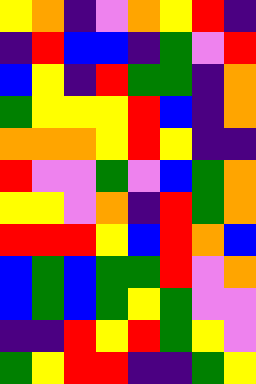[["yellow", "orange", "indigo", "violet", "orange", "yellow", "red", "indigo"], ["indigo", "red", "blue", "blue", "indigo", "green", "violet", "red"], ["blue", "yellow", "indigo", "red", "green", "green", "indigo", "orange"], ["green", "yellow", "yellow", "yellow", "red", "blue", "indigo", "orange"], ["orange", "orange", "orange", "yellow", "red", "yellow", "indigo", "indigo"], ["red", "violet", "violet", "green", "violet", "blue", "green", "orange"], ["yellow", "yellow", "violet", "orange", "indigo", "red", "green", "orange"], ["red", "red", "red", "yellow", "blue", "red", "orange", "blue"], ["blue", "green", "blue", "green", "green", "red", "violet", "orange"], ["blue", "green", "blue", "green", "yellow", "green", "violet", "violet"], ["indigo", "indigo", "red", "yellow", "red", "green", "yellow", "violet"], ["green", "yellow", "red", "red", "indigo", "indigo", "green", "yellow"]]